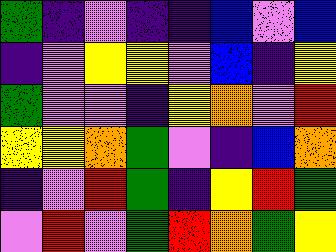[["green", "indigo", "violet", "indigo", "indigo", "blue", "violet", "blue"], ["indigo", "violet", "yellow", "yellow", "violet", "blue", "indigo", "yellow"], ["green", "violet", "violet", "indigo", "yellow", "orange", "violet", "red"], ["yellow", "yellow", "orange", "green", "violet", "indigo", "blue", "orange"], ["indigo", "violet", "red", "green", "indigo", "yellow", "red", "green"], ["violet", "red", "violet", "green", "red", "orange", "green", "yellow"]]